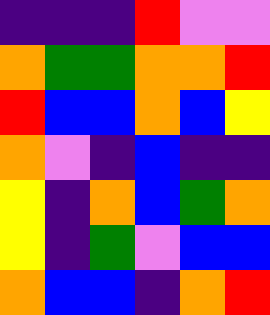[["indigo", "indigo", "indigo", "red", "violet", "violet"], ["orange", "green", "green", "orange", "orange", "red"], ["red", "blue", "blue", "orange", "blue", "yellow"], ["orange", "violet", "indigo", "blue", "indigo", "indigo"], ["yellow", "indigo", "orange", "blue", "green", "orange"], ["yellow", "indigo", "green", "violet", "blue", "blue"], ["orange", "blue", "blue", "indigo", "orange", "red"]]